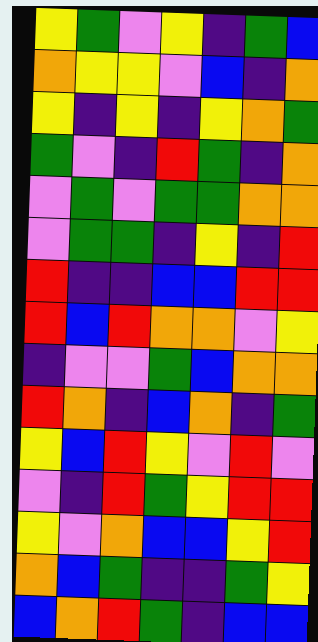[["yellow", "green", "violet", "yellow", "indigo", "green", "blue"], ["orange", "yellow", "yellow", "violet", "blue", "indigo", "orange"], ["yellow", "indigo", "yellow", "indigo", "yellow", "orange", "green"], ["green", "violet", "indigo", "red", "green", "indigo", "orange"], ["violet", "green", "violet", "green", "green", "orange", "orange"], ["violet", "green", "green", "indigo", "yellow", "indigo", "red"], ["red", "indigo", "indigo", "blue", "blue", "red", "red"], ["red", "blue", "red", "orange", "orange", "violet", "yellow"], ["indigo", "violet", "violet", "green", "blue", "orange", "orange"], ["red", "orange", "indigo", "blue", "orange", "indigo", "green"], ["yellow", "blue", "red", "yellow", "violet", "red", "violet"], ["violet", "indigo", "red", "green", "yellow", "red", "red"], ["yellow", "violet", "orange", "blue", "blue", "yellow", "red"], ["orange", "blue", "green", "indigo", "indigo", "green", "yellow"], ["blue", "orange", "red", "green", "indigo", "blue", "blue"]]